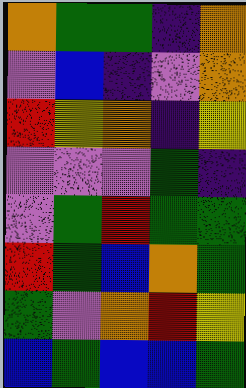[["orange", "green", "green", "indigo", "orange"], ["violet", "blue", "indigo", "violet", "orange"], ["red", "yellow", "orange", "indigo", "yellow"], ["violet", "violet", "violet", "green", "indigo"], ["violet", "green", "red", "green", "green"], ["red", "green", "blue", "orange", "green"], ["green", "violet", "orange", "red", "yellow"], ["blue", "green", "blue", "blue", "green"]]